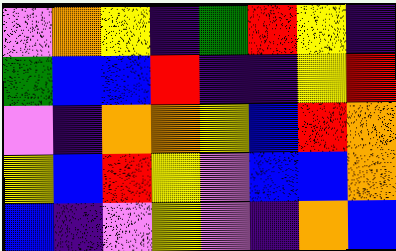[["violet", "orange", "yellow", "indigo", "green", "red", "yellow", "indigo"], ["green", "blue", "blue", "red", "indigo", "indigo", "yellow", "red"], ["violet", "indigo", "orange", "orange", "yellow", "blue", "red", "orange"], ["yellow", "blue", "red", "yellow", "violet", "blue", "blue", "orange"], ["blue", "indigo", "violet", "yellow", "violet", "indigo", "orange", "blue"]]